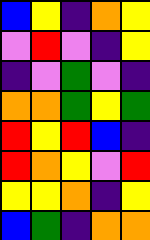[["blue", "yellow", "indigo", "orange", "yellow"], ["violet", "red", "violet", "indigo", "yellow"], ["indigo", "violet", "green", "violet", "indigo"], ["orange", "orange", "green", "yellow", "green"], ["red", "yellow", "red", "blue", "indigo"], ["red", "orange", "yellow", "violet", "red"], ["yellow", "yellow", "orange", "indigo", "yellow"], ["blue", "green", "indigo", "orange", "orange"]]